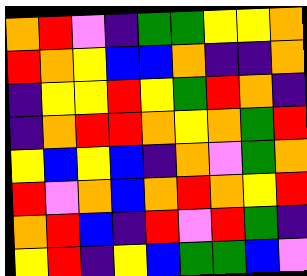[["orange", "red", "violet", "indigo", "green", "green", "yellow", "yellow", "orange"], ["red", "orange", "yellow", "blue", "blue", "orange", "indigo", "indigo", "orange"], ["indigo", "yellow", "yellow", "red", "yellow", "green", "red", "orange", "indigo"], ["indigo", "orange", "red", "red", "orange", "yellow", "orange", "green", "red"], ["yellow", "blue", "yellow", "blue", "indigo", "orange", "violet", "green", "orange"], ["red", "violet", "orange", "blue", "orange", "red", "orange", "yellow", "red"], ["orange", "red", "blue", "indigo", "red", "violet", "red", "green", "indigo"], ["yellow", "red", "indigo", "yellow", "blue", "green", "green", "blue", "violet"]]